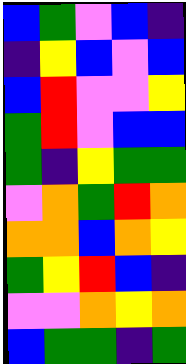[["blue", "green", "violet", "blue", "indigo"], ["indigo", "yellow", "blue", "violet", "blue"], ["blue", "red", "violet", "violet", "yellow"], ["green", "red", "violet", "blue", "blue"], ["green", "indigo", "yellow", "green", "green"], ["violet", "orange", "green", "red", "orange"], ["orange", "orange", "blue", "orange", "yellow"], ["green", "yellow", "red", "blue", "indigo"], ["violet", "violet", "orange", "yellow", "orange"], ["blue", "green", "green", "indigo", "green"]]